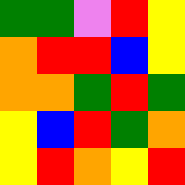[["green", "green", "violet", "red", "yellow"], ["orange", "red", "red", "blue", "yellow"], ["orange", "orange", "green", "red", "green"], ["yellow", "blue", "red", "green", "orange"], ["yellow", "red", "orange", "yellow", "red"]]